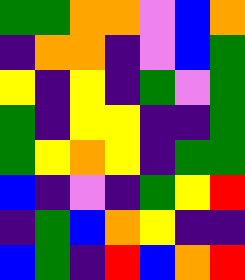[["green", "green", "orange", "orange", "violet", "blue", "orange"], ["indigo", "orange", "orange", "indigo", "violet", "blue", "green"], ["yellow", "indigo", "yellow", "indigo", "green", "violet", "green"], ["green", "indigo", "yellow", "yellow", "indigo", "indigo", "green"], ["green", "yellow", "orange", "yellow", "indigo", "green", "green"], ["blue", "indigo", "violet", "indigo", "green", "yellow", "red"], ["indigo", "green", "blue", "orange", "yellow", "indigo", "indigo"], ["blue", "green", "indigo", "red", "blue", "orange", "red"]]